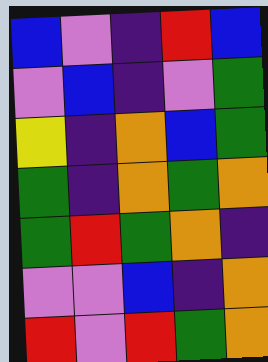[["blue", "violet", "indigo", "red", "blue"], ["violet", "blue", "indigo", "violet", "green"], ["yellow", "indigo", "orange", "blue", "green"], ["green", "indigo", "orange", "green", "orange"], ["green", "red", "green", "orange", "indigo"], ["violet", "violet", "blue", "indigo", "orange"], ["red", "violet", "red", "green", "orange"]]